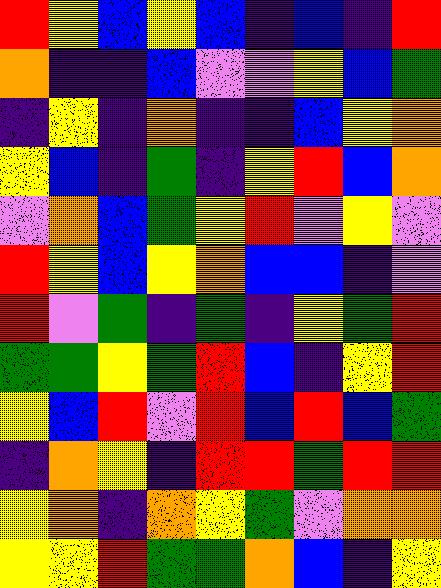[["red", "yellow", "blue", "yellow", "blue", "indigo", "blue", "indigo", "red"], ["orange", "indigo", "indigo", "blue", "violet", "violet", "yellow", "blue", "green"], ["indigo", "yellow", "indigo", "orange", "indigo", "indigo", "blue", "yellow", "orange"], ["yellow", "blue", "indigo", "green", "indigo", "yellow", "red", "blue", "orange"], ["violet", "orange", "blue", "green", "yellow", "red", "violet", "yellow", "violet"], ["red", "yellow", "blue", "yellow", "orange", "blue", "blue", "indigo", "violet"], ["red", "violet", "green", "indigo", "green", "indigo", "yellow", "green", "red"], ["green", "green", "yellow", "green", "red", "blue", "indigo", "yellow", "red"], ["yellow", "blue", "red", "violet", "red", "blue", "red", "blue", "green"], ["indigo", "orange", "yellow", "indigo", "red", "red", "green", "red", "red"], ["yellow", "orange", "indigo", "orange", "yellow", "green", "violet", "orange", "orange"], ["yellow", "yellow", "red", "green", "green", "orange", "blue", "indigo", "yellow"]]